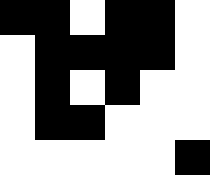[["black", "black", "white", "black", "black", "white"], ["white", "black", "black", "black", "black", "white"], ["white", "black", "white", "black", "white", "white"], ["white", "black", "black", "white", "white", "white"], ["white", "white", "white", "white", "white", "black"]]